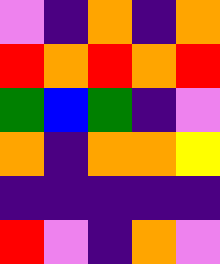[["violet", "indigo", "orange", "indigo", "orange"], ["red", "orange", "red", "orange", "red"], ["green", "blue", "green", "indigo", "violet"], ["orange", "indigo", "orange", "orange", "yellow"], ["indigo", "indigo", "indigo", "indigo", "indigo"], ["red", "violet", "indigo", "orange", "violet"]]